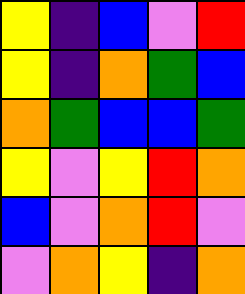[["yellow", "indigo", "blue", "violet", "red"], ["yellow", "indigo", "orange", "green", "blue"], ["orange", "green", "blue", "blue", "green"], ["yellow", "violet", "yellow", "red", "orange"], ["blue", "violet", "orange", "red", "violet"], ["violet", "orange", "yellow", "indigo", "orange"]]